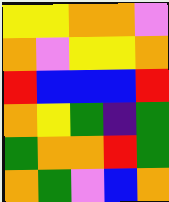[["yellow", "yellow", "orange", "orange", "violet"], ["orange", "violet", "yellow", "yellow", "orange"], ["red", "blue", "blue", "blue", "red"], ["orange", "yellow", "green", "indigo", "green"], ["green", "orange", "orange", "red", "green"], ["orange", "green", "violet", "blue", "orange"]]